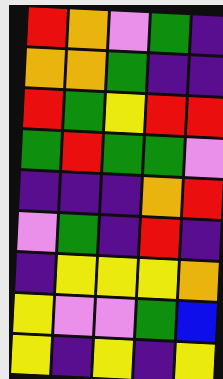[["red", "orange", "violet", "green", "indigo"], ["orange", "orange", "green", "indigo", "indigo"], ["red", "green", "yellow", "red", "red"], ["green", "red", "green", "green", "violet"], ["indigo", "indigo", "indigo", "orange", "red"], ["violet", "green", "indigo", "red", "indigo"], ["indigo", "yellow", "yellow", "yellow", "orange"], ["yellow", "violet", "violet", "green", "blue"], ["yellow", "indigo", "yellow", "indigo", "yellow"]]